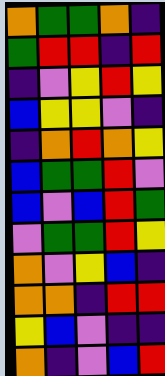[["orange", "green", "green", "orange", "indigo"], ["green", "red", "red", "indigo", "red"], ["indigo", "violet", "yellow", "red", "yellow"], ["blue", "yellow", "yellow", "violet", "indigo"], ["indigo", "orange", "red", "orange", "yellow"], ["blue", "green", "green", "red", "violet"], ["blue", "violet", "blue", "red", "green"], ["violet", "green", "green", "red", "yellow"], ["orange", "violet", "yellow", "blue", "indigo"], ["orange", "orange", "indigo", "red", "red"], ["yellow", "blue", "violet", "indigo", "indigo"], ["orange", "indigo", "violet", "blue", "red"]]